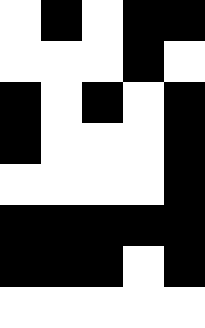[["white", "black", "white", "black", "black"], ["white", "white", "white", "black", "white"], ["black", "white", "black", "white", "black"], ["black", "white", "white", "white", "black"], ["white", "white", "white", "white", "black"], ["black", "black", "black", "black", "black"], ["black", "black", "black", "white", "black"], ["white", "white", "white", "white", "white"]]